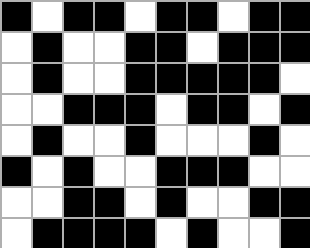[["black", "white", "black", "black", "white", "black", "black", "white", "black", "black"], ["white", "black", "white", "white", "black", "black", "white", "black", "black", "black"], ["white", "black", "white", "white", "black", "black", "black", "black", "black", "white"], ["white", "white", "black", "black", "black", "white", "black", "black", "white", "black"], ["white", "black", "white", "white", "black", "white", "white", "white", "black", "white"], ["black", "white", "black", "white", "white", "black", "black", "black", "white", "white"], ["white", "white", "black", "black", "white", "black", "white", "white", "black", "black"], ["white", "black", "black", "black", "black", "white", "black", "white", "white", "black"]]